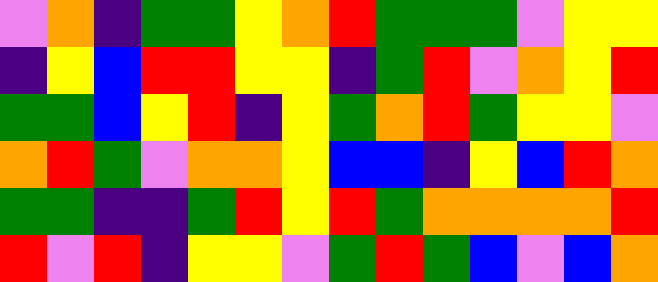[["violet", "orange", "indigo", "green", "green", "yellow", "orange", "red", "green", "green", "green", "violet", "yellow", "yellow"], ["indigo", "yellow", "blue", "red", "red", "yellow", "yellow", "indigo", "green", "red", "violet", "orange", "yellow", "red"], ["green", "green", "blue", "yellow", "red", "indigo", "yellow", "green", "orange", "red", "green", "yellow", "yellow", "violet"], ["orange", "red", "green", "violet", "orange", "orange", "yellow", "blue", "blue", "indigo", "yellow", "blue", "red", "orange"], ["green", "green", "indigo", "indigo", "green", "red", "yellow", "red", "green", "orange", "orange", "orange", "orange", "red"], ["red", "violet", "red", "indigo", "yellow", "yellow", "violet", "green", "red", "green", "blue", "violet", "blue", "orange"]]